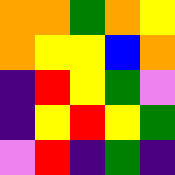[["orange", "orange", "green", "orange", "yellow"], ["orange", "yellow", "yellow", "blue", "orange"], ["indigo", "red", "yellow", "green", "violet"], ["indigo", "yellow", "red", "yellow", "green"], ["violet", "red", "indigo", "green", "indigo"]]